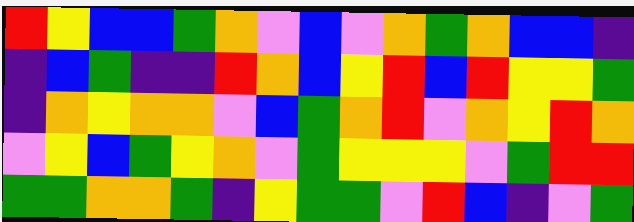[["red", "yellow", "blue", "blue", "green", "orange", "violet", "blue", "violet", "orange", "green", "orange", "blue", "blue", "indigo"], ["indigo", "blue", "green", "indigo", "indigo", "red", "orange", "blue", "yellow", "red", "blue", "red", "yellow", "yellow", "green"], ["indigo", "orange", "yellow", "orange", "orange", "violet", "blue", "green", "orange", "red", "violet", "orange", "yellow", "red", "orange"], ["violet", "yellow", "blue", "green", "yellow", "orange", "violet", "green", "yellow", "yellow", "yellow", "violet", "green", "red", "red"], ["green", "green", "orange", "orange", "green", "indigo", "yellow", "green", "green", "violet", "red", "blue", "indigo", "violet", "green"]]